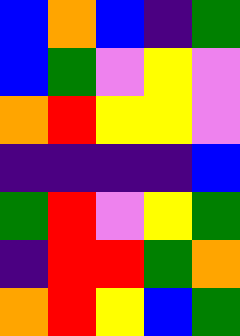[["blue", "orange", "blue", "indigo", "green"], ["blue", "green", "violet", "yellow", "violet"], ["orange", "red", "yellow", "yellow", "violet"], ["indigo", "indigo", "indigo", "indigo", "blue"], ["green", "red", "violet", "yellow", "green"], ["indigo", "red", "red", "green", "orange"], ["orange", "red", "yellow", "blue", "green"]]